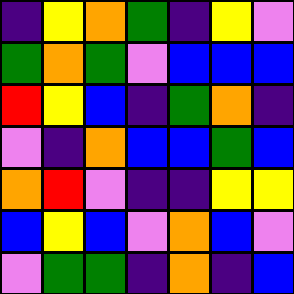[["indigo", "yellow", "orange", "green", "indigo", "yellow", "violet"], ["green", "orange", "green", "violet", "blue", "blue", "blue"], ["red", "yellow", "blue", "indigo", "green", "orange", "indigo"], ["violet", "indigo", "orange", "blue", "blue", "green", "blue"], ["orange", "red", "violet", "indigo", "indigo", "yellow", "yellow"], ["blue", "yellow", "blue", "violet", "orange", "blue", "violet"], ["violet", "green", "green", "indigo", "orange", "indigo", "blue"]]